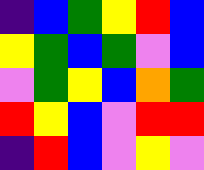[["indigo", "blue", "green", "yellow", "red", "blue"], ["yellow", "green", "blue", "green", "violet", "blue"], ["violet", "green", "yellow", "blue", "orange", "green"], ["red", "yellow", "blue", "violet", "red", "red"], ["indigo", "red", "blue", "violet", "yellow", "violet"]]